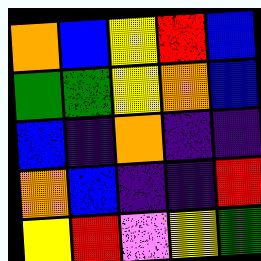[["orange", "blue", "yellow", "red", "blue"], ["green", "green", "yellow", "orange", "blue"], ["blue", "indigo", "orange", "indigo", "indigo"], ["orange", "blue", "indigo", "indigo", "red"], ["yellow", "red", "violet", "yellow", "green"]]